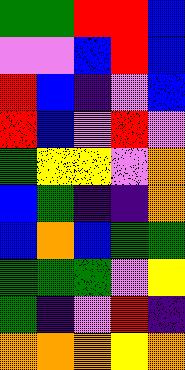[["green", "green", "red", "red", "blue"], ["violet", "violet", "blue", "red", "blue"], ["red", "blue", "indigo", "violet", "blue"], ["red", "blue", "violet", "red", "violet"], ["green", "yellow", "yellow", "violet", "orange"], ["blue", "green", "indigo", "indigo", "orange"], ["blue", "orange", "blue", "green", "green"], ["green", "green", "green", "violet", "yellow"], ["green", "indigo", "violet", "red", "indigo"], ["orange", "orange", "orange", "yellow", "orange"]]